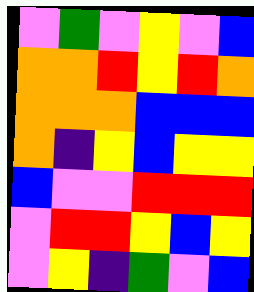[["violet", "green", "violet", "yellow", "violet", "blue"], ["orange", "orange", "red", "yellow", "red", "orange"], ["orange", "orange", "orange", "blue", "blue", "blue"], ["orange", "indigo", "yellow", "blue", "yellow", "yellow"], ["blue", "violet", "violet", "red", "red", "red"], ["violet", "red", "red", "yellow", "blue", "yellow"], ["violet", "yellow", "indigo", "green", "violet", "blue"]]